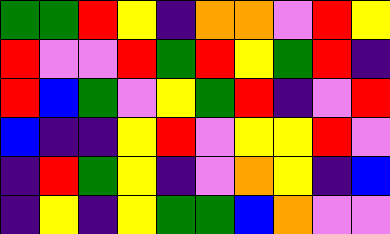[["green", "green", "red", "yellow", "indigo", "orange", "orange", "violet", "red", "yellow"], ["red", "violet", "violet", "red", "green", "red", "yellow", "green", "red", "indigo"], ["red", "blue", "green", "violet", "yellow", "green", "red", "indigo", "violet", "red"], ["blue", "indigo", "indigo", "yellow", "red", "violet", "yellow", "yellow", "red", "violet"], ["indigo", "red", "green", "yellow", "indigo", "violet", "orange", "yellow", "indigo", "blue"], ["indigo", "yellow", "indigo", "yellow", "green", "green", "blue", "orange", "violet", "violet"]]